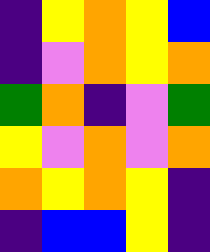[["indigo", "yellow", "orange", "yellow", "blue"], ["indigo", "violet", "orange", "yellow", "orange"], ["green", "orange", "indigo", "violet", "green"], ["yellow", "violet", "orange", "violet", "orange"], ["orange", "yellow", "orange", "yellow", "indigo"], ["indigo", "blue", "blue", "yellow", "indigo"]]